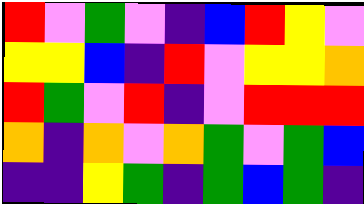[["red", "violet", "green", "violet", "indigo", "blue", "red", "yellow", "violet"], ["yellow", "yellow", "blue", "indigo", "red", "violet", "yellow", "yellow", "orange"], ["red", "green", "violet", "red", "indigo", "violet", "red", "red", "red"], ["orange", "indigo", "orange", "violet", "orange", "green", "violet", "green", "blue"], ["indigo", "indigo", "yellow", "green", "indigo", "green", "blue", "green", "indigo"]]